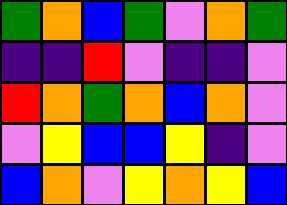[["green", "orange", "blue", "green", "violet", "orange", "green"], ["indigo", "indigo", "red", "violet", "indigo", "indigo", "violet"], ["red", "orange", "green", "orange", "blue", "orange", "violet"], ["violet", "yellow", "blue", "blue", "yellow", "indigo", "violet"], ["blue", "orange", "violet", "yellow", "orange", "yellow", "blue"]]